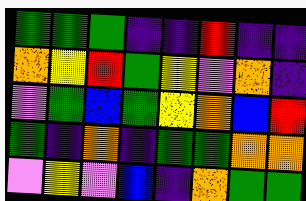[["green", "green", "green", "indigo", "indigo", "red", "indigo", "indigo"], ["orange", "yellow", "red", "green", "yellow", "violet", "orange", "indigo"], ["violet", "green", "blue", "green", "yellow", "orange", "blue", "red"], ["green", "indigo", "orange", "indigo", "green", "green", "orange", "orange"], ["violet", "yellow", "violet", "blue", "indigo", "orange", "green", "green"]]